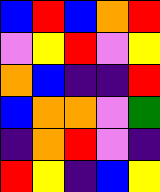[["blue", "red", "blue", "orange", "red"], ["violet", "yellow", "red", "violet", "yellow"], ["orange", "blue", "indigo", "indigo", "red"], ["blue", "orange", "orange", "violet", "green"], ["indigo", "orange", "red", "violet", "indigo"], ["red", "yellow", "indigo", "blue", "yellow"]]